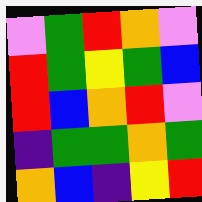[["violet", "green", "red", "orange", "violet"], ["red", "green", "yellow", "green", "blue"], ["red", "blue", "orange", "red", "violet"], ["indigo", "green", "green", "orange", "green"], ["orange", "blue", "indigo", "yellow", "red"]]